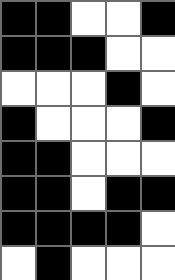[["black", "black", "white", "white", "black"], ["black", "black", "black", "white", "white"], ["white", "white", "white", "black", "white"], ["black", "white", "white", "white", "black"], ["black", "black", "white", "white", "white"], ["black", "black", "white", "black", "black"], ["black", "black", "black", "black", "white"], ["white", "black", "white", "white", "white"]]